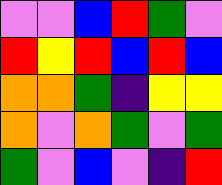[["violet", "violet", "blue", "red", "green", "violet"], ["red", "yellow", "red", "blue", "red", "blue"], ["orange", "orange", "green", "indigo", "yellow", "yellow"], ["orange", "violet", "orange", "green", "violet", "green"], ["green", "violet", "blue", "violet", "indigo", "red"]]